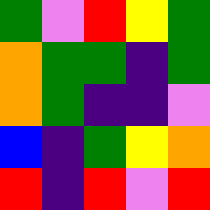[["green", "violet", "red", "yellow", "green"], ["orange", "green", "green", "indigo", "green"], ["orange", "green", "indigo", "indigo", "violet"], ["blue", "indigo", "green", "yellow", "orange"], ["red", "indigo", "red", "violet", "red"]]